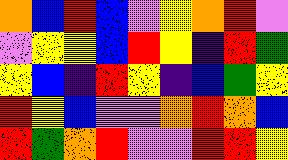[["orange", "blue", "red", "blue", "violet", "yellow", "orange", "red", "violet"], ["violet", "yellow", "yellow", "blue", "red", "yellow", "indigo", "red", "green"], ["yellow", "blue", "indigo", "red", "yellow", "indigo", "blue", "green", "yellow"], ["red", "yellow", "blue", "violet", "violet", "orange", "red", "orange", "blue"], ["red", "green", "orange", "red", "violet", "violet", "red", "red", "yellow"]]